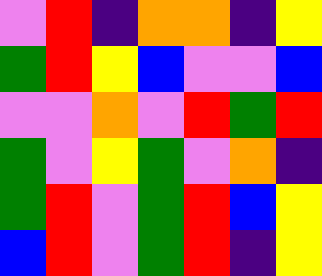[["violet", "red", "indigo", "orange", "orange", "indigo", "yellow"], ["green", "red", "yellow", "blue", "violet", "violet", "blue"], ["violet", "violet", "orange", "violet", "red", "green", "red"], ["green", "violet", "yellow", "green", "violet", "orange", "indigo"], ["green", "red", "violet", "green", "red", "blue", "yellow"], ["blue", "red", "violet", "green", "red", "indigo", "yellow"]]